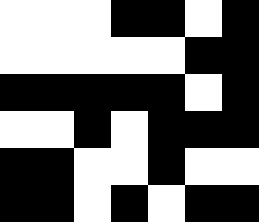[["white", "white", "white", "black", "black", "white", "black"], ["white", "white", "white", "white", "white", "black", "black"], ["black", "black", "black", "black", "black", "white", "black"], ["white", "white", "black", "white", "black", "black", "black"], ["black", "black", "white", "white", "black", "white", "white"], ["black", "black", "white", "black", "white", "black", "black"]]